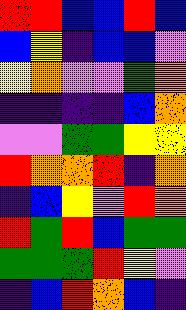[["red", "red", "blue", "blue", "red", "blue"], ["blue", "yellow", "indigo", "blue", "blue", "violet"], ["yellow", "orange", "violet", "violet", "green", "orange"], ["indigo", "indigo", "indigo", "indigo", "blue", "orange"], ["violet", "violet", "green", "green", "yellow", "yellow"], ["red", "orange", "orange", "red", "indigo", "orange"], ["indigo", "blue", "yellow", "violet", "red", "orange"], ["red", "green", "red", "blue", "green", "green"], ["green", "green", "green", "red", "yellow", "violet"], ["indigo", "blue", "red", "orange", "blue", "indigo"]]